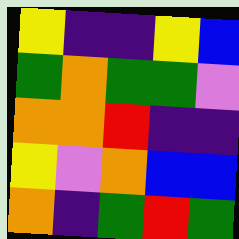[["yellow", "indigo", "indigo", "yellow", "blue"], ["green", "orange", "green", "green", "violet"], ["orange", "orange", "red", "indigo", "indigo"], ["yellow", "violet", "orange", "blue", "blue"], ["orange", "indigo", "green", "red", "green"]]